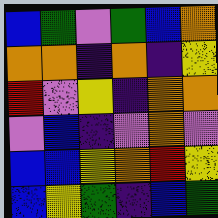[["blue", "green", "violet", "green", "blue", "orange"], ["orange", "orange", "indigo", "orange", "indigo", "yellow"], ["red", "violet", "yellow", "indigo", "orange", "orange"], ["violet", "blue", "indigo", "violet", "orange", "violet"], ["blue", "blue", "yellow", "orange", "red", "yellow"], ["blue", "yellow", "green", "indigo", "blue", "green"]]